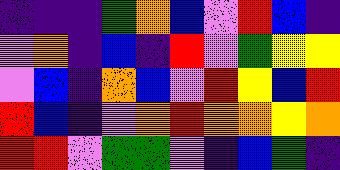[["indigo", "indigo", "indigo", "green", "orange", "blue", "violet", "red", "blue", "indigo"], ["violet", "orange", "indigo", "blue", "indigo", "red", "violet", "green", "yellow", "yellow"], ["violet", "blue", "indigo", "orange", "blue", "violet", "red", "yellow", "blue", "red"], ["red", "blue", "indigo", "violet", "orange", "red", "orange", "orange", "yellow", "orange"], ["red", "red", "violet", "green", "green", "violet", "indigo", "blue", "green", "indigo"]]